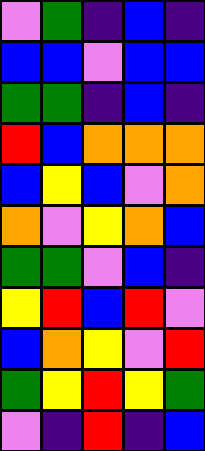[["violet", "green", "indigo", "blue", "indigo"], ["blue", "blue", "violet", "blue", "blue"], ["green", "green", "indigo", "blue", "indigo"], ["red", "blue", "orange", "orange", "orange"], ["blue", "yellow", "blue", "violet", "orange"], ["orange", "violet", "yellow", "orange", "blue"], ["green", "green", "violet", "blue", "indigo"], ["yellow", "red", "blue", "red", "violet"], ["blue", "orange", "yellow", "violet", "red"], ["green", "yellow", "red", "yellow", "green"], ["violet", "indigo", "red", "indigo", "blue"]]